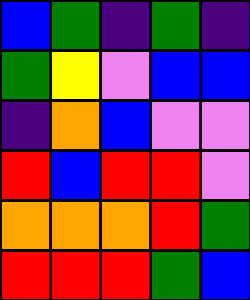[["blue", "green", "indigo", "green", "indigo"], ["green", "yellow", "violet", "blue", "blue"], ["indigo", "orange", "blue", "violet", "violet"], ["red", "blue", "red", "red", "violet"], ["orange", "orange", "orange", "red", "green"], ["red", "red", "red", "green", "blue"]]